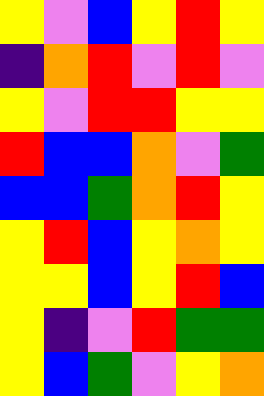[["yellow", "violet", "blue", "yellow", "red", "yellow"], ["indigo", "orange", "red", "violet", "red", "violet"], ["yellow", "violet", "red", "red", "yellow", "yellow"], ["red", "blue", "blue", "orange", "violet", "green"], ["blue", "blue", "green", "orange", "red", "yellow"], ["yellow", "red", "blue", "yellow", "orange", "yellow"], ["yellow", "yellow", "blue", "yellow", "red", "blue"], ["yellow", "indigo", "violet", "red", "green", "green"], ["yellow", "blue", "green", "violet", "yellow", "orange"]]